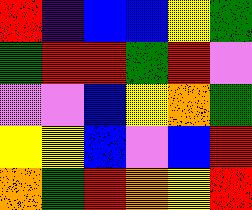[["red", "indigo", "blue", "blue", "yellow", "green"], ["green", "red", "red", "green", "red", "violet"], ["violet", "violet", "blue", "yellow", "orange", "green"], ["yellow", "yellow", "blue", "violet", "blue", "red"], ["orange", "green", "red", "orange", "yellow", "red"]]